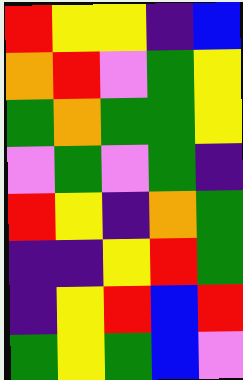[["red", "yellow", "yellow", "indigo", "blue"], ["orange", "red", "violet", "green", "yellow"], ["green", "orange", "green", "green", "yellow"], ["violet", "green", "violet", "green", "indigo"], ["red", "yellow", "indigo", "orange", "green"], ["indigo", "indigo", "yellow", "red", "green"], ["indigo", "yellow", "red", "blue", "red"], ["green", "yellow", "green", "blue", "violet"]]